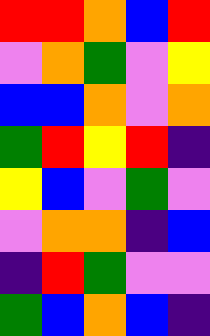[["red", "red", "orange", "blue", "red"], ["violet", "orange", "green", "violet", "yellow"], ["blue", "blue", "orange", "violet", "orange"], ["green", "red", "yellow", "red", "indigo"], ["yellow", "blue", "violet", "green", "violet"], ["violet", "orange", "orange", "indigo", "blue"], ["indigo", "red", "green", "violet", "violet"], ["green", "blue", "orange", "blue", "indigo"]]